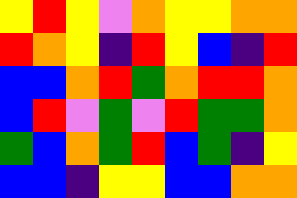[["yellow", "red", "yellow", "violet", "orange", "yellow", "yellow", "orange", "orange"], ["red", "orange", "yellow", "indigo", "red", "yellow", "blue", "indigo", "red"], ["blue", "blue", "orange", "red", "green", "orange", "red", "red", "orange"], ["blue", "red", "violet", "green", "violet", "red", "green", "green", "orange"], ["green", "blue", "orange", "green", "red", "blue", "green", "indigo", "yellow"], ["blue", "blue", "indigo", "yellow", "yellow", "blue", "blue", "orange", "orange"]]